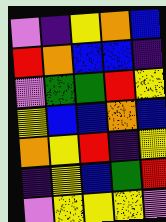[["violet", "indigo", "yellow", "orange", "blue"], ["red", "orange", "blue", "blue", "indigo"], ["violet", "green", "green", "red", "yellow"], ["yellow", "blue", "blue", "orange", "blue"], ["orange", "yellow", "red", "indigo", "yellow"], ["indigo", "yellow", "blue", "green", "red"], ["violet", "yellow", "yellow", "yellow", "violet"]]